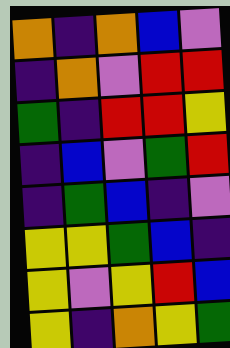[["orange", "indigo", "orange", "blue", "violet"], ["indigo", "orange", "violet", "red", "red"], ["green", "indigo", "red", "red", "yellow"], ["indigo", "blue", "violet", "green", "red"], ["indigo", "green", "blue", "indigo", "violet"], ["yellow", "yellow", "green", "blue", "indigo"], ["yellow", "violet", "yellow", "red", "blue"], ["yellow", "indigo", "orange", "yellow", "green"]]